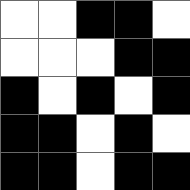[["white", "white", "black", "black", "white"], ["white", "white", "white", "black", "black"], ["black", "white", "black", "white", "black"], ["black", "black", "white", "black", "white"], ["black", "black", "white", "black", "black"]]